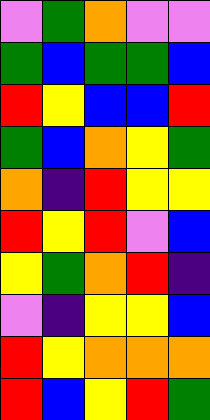[["violet", "green", "orange", "violet", "violet"], ["green", "blue", "green", "green", "blue"], ["red", "yellow", "blue", "blue", "red"], ["green", "blue", "orange", "yellow", "green"], ["orange", "indigo", "red", "yellow", "yellow"], ["red", "yellow", "red", "violet", "blue"], ["yellow", "green", "orange", "red", "indigo"], ["violet", "indigo", "yellow", "yellow", "blue"], ["red", "yellow", "orange", "orange", "orange"], ["red", "blue", "yellow", "red", "green"]]